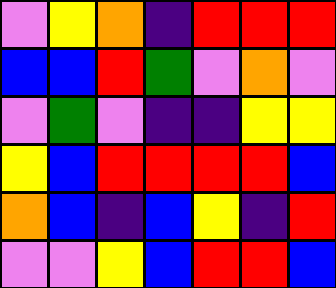[["violet", "yellow", "orange", "indigo", "red", "red", "red"], ["blue", "blue", "red", "green", "violet", "orange", "violet"], ["violet", "green", "violet", "indigo", "indigo", "yellow", "yellow"], ["yellow", "blue", "red", "red", "red", "red", "blue"], ["orange", "blue", "indigo", "blue", "yellow", "indigo", "red"], ["violet", "violet", "yellow", "blue", "red", "red", "blue"]]